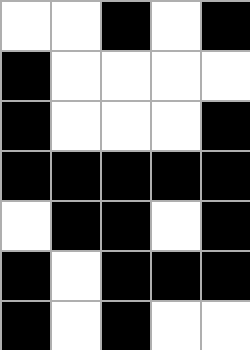[["white", "white", "black", "white", "black"], ["black", "white", "white", "white", "white"], ["black", "white", "white", "white", "black"], ["black", "black", "black", "black", "black"], ["white", "black", "black", "white", "black"], ["black", "white", "black", "black", "black"], ["black", "white", "black", "white", "white"]]